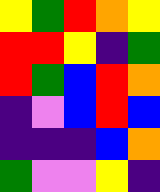[["yellow", "green", "red", "orange", "yellow"], ["red", "red", "yellow", "indigo", "green"], ["red", "green", "blue", "red", "orange"], ["indigo", "violet", "blue", "red", "blue"], ["indigo", "indigo", "indigo", "blue", "orange"], ["green", "violet", "violet", "yellow", "indigo"]]